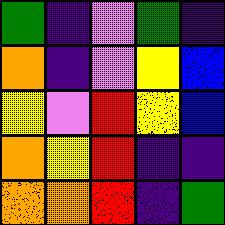[["green", "indigo", "violet", "green", "indigo"], ["orange", "indigo", "violet", "yellow", "blue"], ["yellow", "violet", "red", "yellow", "blue"], ["orange", "yellow", "red", "indigo", "indigo"], ["orange", "orange", "red", "indigo", "green"]]